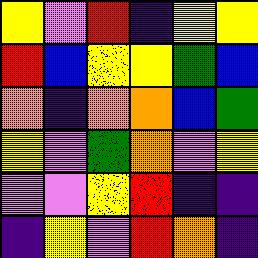[["yellow", "violet", "red", "indigo", "yellow", "yellow"], ["red", "blue", "yellow", "yellow", "green", "blue"], ["orange", "indigo", "orange", "orange", "blue", "green"], ["yellow", "violet", "green", "orange", "violet", "yellow"], ["violet", "violet", "yellow", "red", "indigo", "indigo"], ["indigo", "yellow", "violet", "red", "orange", "indigo"]]